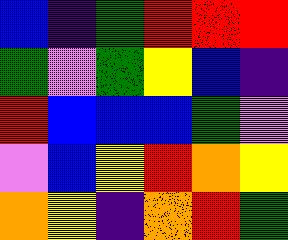[["blue", "indigo", "green", "red", "red", "red"], ["green", "violet", "green", "yellow", "blue", "indigo"], ["red", "blue", "blue", "blue", "green", "violet"], ["violet", "blue", "yellow", "red", "orange", "yellow"], ["orange", "yellow", "indigo", "orange", "red", "green"]]